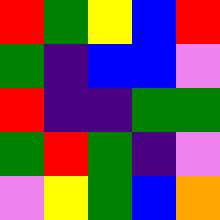[["red", "green", "yellow", "blue", "red"], ["green", "indigo", "blue", "blue", "violet"], ["red", "indigo", "indigo", "green", "green"], ["green", "red", "green", "indigo", "violet"], ["violet", "yellow", "green", "blue", "orange"]]